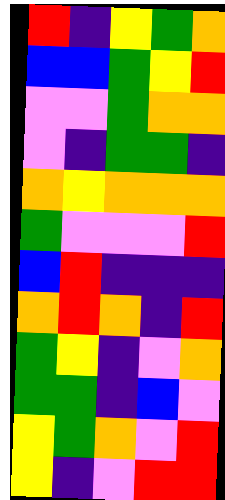[["red", "indigo", "yellow", "green", "orange"], ["blue", "blue", "green", "yellow", "red"], ["violet", "violet", "green", "orange", "orange"], ["violet", "indigo", "green", "green", "indigo"], ["orange", "yellow", "orange", "orange", "orange"], ["green", "violet", "violet", "violet", "red"], ["blue", "red", "indigo", "indigo", "indigo"], ["orange", "red", "orange", "indigo", "red"], ["green", "yellow", "indigo", "violet", "orange"], ["green", "green", "indigo", "blue", "violet"], ["yellow", "green", "orange", "violet", "red"], ["yellow", "indigo", "violet", "red", "red"]]